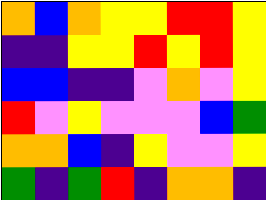[["orange", "blue", "orange", "yellow", "yellow", "red", "red", "yellow"], ["indigo", "indigo", "yellow", "yellow", "red", "yellow", "red", "yellow"], ["blue", "blue", "indigo", "indigo", "violet", "orange", "violet", "yellow"], ["red", "violet", "yellow", "violet", "violet", "violet", "blue", "green"], ["orange", "orange", "blue", "indigo", "yellow", "violet", "violet", "yellow"], ["green", "indigo", "green", "red", "indigo", "orange", "orange", "indigo"]]